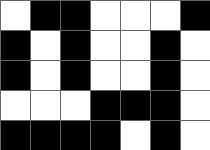[["white", "black", "black", "white", "white", "white", "black"], ["black", "white", "black", "white", "white", "black", "white"], ["black", "white", "black", "white", "white", "black", "white"], ["white", "white", "white", "black", "black", "black", "white"], ["black", "black", "black", "black", "white", "black", "white"]]